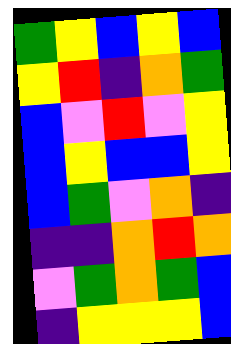[["green", "yellow", "blue", "yellow", "blue"], ["yellow", "red", "indigo", "orange", "green"], ["blue", "violet", "red", "violet", "yellow"], ["blue", "yellow", "blue", "blue", "yellow"], ["blue", "green", "violet", "orange", "indigo"], ["indigo", "indigo", "orange", "red", "orange"], ["violet", "green", "orange", "green", "blue"], ["indigo", "yellow", "yellow", "yellow", "blue"]]